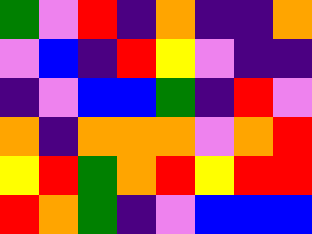[["green", "violet", "red", "indigo", "orange", "indigo", "indigo", "orange"], ["violet", "blue", "indigo", "red", "yellow", "violet", "indigo", "indigo"], ["indigo", "violet", "blue", "blue", "green", "indigo", "red", "violet"], ["orange", "indigo", "orange", "orange", "orange", "violet", "orange", "red"], ["yellow", "red", "green", "orange", "red", "yellow", "red", "red"], ["red", "orange", "green", "indigo", "violet", "blue", "blue", "blue"]]